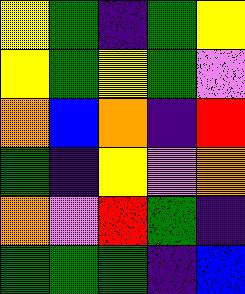[["yellow", "green", "indigo", "green", "yellow"], ["yellow", "green", "yellow", "green", "violet"], ["orange", "blue", "orange", "indigo", "red"], ["green", "indigo", "yellow", "violet", "orange"], ["orange", "violet", "red", "green", "indigo"], ["green", "green", "green", "indigo", "blue"]]